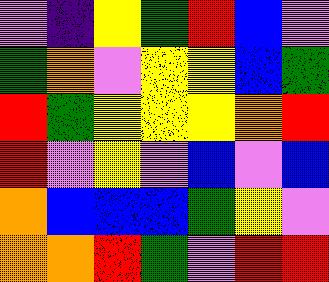[["violet", "indigo", "yellow", "green", "red", "blue", "violet"], ["green", "orange", "violet", "yellow", "yellow", "blue", "green"], ["red", "green", "yellow", "yellow", "yellow", "orange", "red"], ["red", "violet", "yellow", "violet", "blue", "violet", "blue"], ["orange", "blue", "blue", "blue", "green", "yellow", "violet"], ["orange", "orange", "red", "green", "violet", "red", "red"]]